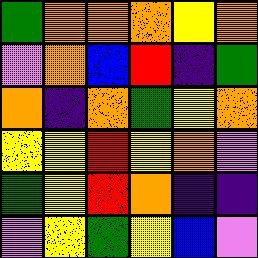[["green", "orange", "orange", "orange", "yellow", "orange"], ["violet", "orange", "blue", "red", "indigo", "green"], ["orange", "indigo", "orange", "green", "yellow", "orange"], ["yellow", "yellow", "red", "yellow", "orange", "violet"], ["green", "yellow", "red", "orange", "indigo", "indigo"], ["violet", "yellow", "green", "yellow", "blue", "violet"]]